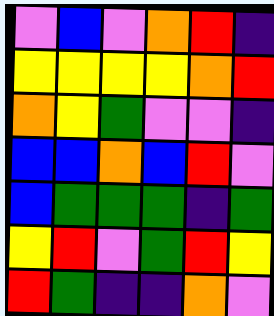[["violet", "blue", "violet", "orange", "red", "indigo"], ["yellow", "yellow", "yellow", "yellow", "orange", "red"], ["orange", "yellow", "green", "violet", "violet", "indigo"], ["blue", "blue", "orange", "blue", "red", "violet"], ["blue", "green", "green", "green", "indigo", "green"], ["yellow", "red", "violet", "green", "red", "yellow"], ["red", "green", "indigo", "indigo", "orange", "violet"]]